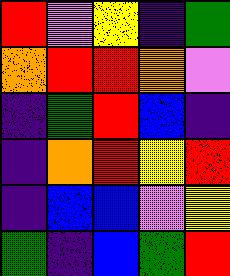[["red", "violet", "yellow", "indigo", "green"], ["orange", "red", "red", "orange", "violet"], ["indigo", "green", "red", "blue", "indigo"], ["indigo", "orange", "red", "yellow", "red"], ["indigo", "blue", "blue", "violet", "yellow"], ["green", "indigo", "blue", "green", "red"]]